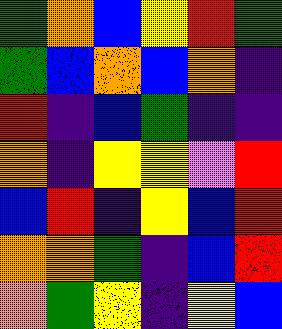[["green", "orange", "blue", "yellow", "red", "green"], ["green", "blue", "orange", "blue", "orange", "indigo"], ["red", "indigo", "blue", "green", "indigo", "indigo"], ["orange", "indigo", "yellow", "yellow", "violet", "red"], ["blue", "red", "indigo", "yellow", "blue", "red"], ["orange", "orange", "green", "indigo", "blue", "red"], ["orange", "green", "yellow", "indigo", "yellow", "blue"]]